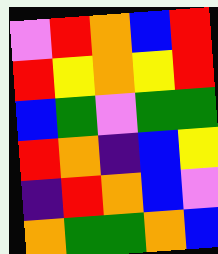[["violet", "red", "orange", "blue", "red"], ["red", "yellow", "orange", "yellow", "red"], ["blue", "green", "violet", "green", "green"], ["red", "orange", "indigo", "blue", "yellow"], ["indigo", "red", "orange", "blue", "violet"], ["orange", "green", "green", "orange", "blue"]]